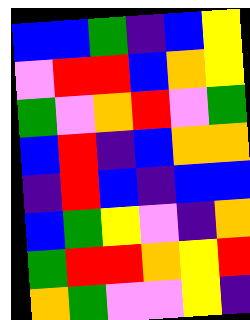[["blue", "blue", "green", "indigo", "blue", "yellow"], ["violet", "red", "red", "blue", "orange", "yellow"], ["green", "violet", "orange", "red", "violet", "green"], ["blue", "red", "indigo", "blue", "orange", "orange"], ["indigo", "red", "blue", "indigo", "blue", "blue"], ["blue", "green", "yellow", "violet", "indigo", "orange"], ["green", "red", "red", "orange", "yellow", "red"], ["orange", "green", "violet", "violet", "yellow", "indigo"]]